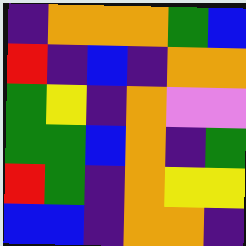[["indigo", "orange", "orange", "orange", "green", "blue"], ["red", "indigo", "blue", "indigo", "orange", "orange"], ["green", "yellow", "indigo", "orange", "violet", "violet"], ["green", "green", "blue", "orange", "indigo", "green"], ["red", "green", "indigo", "orange", "yellow", "yellow"], ["blue", "blue", "indigo", "orange", "orange", "indigo"]]